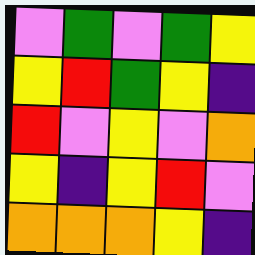[["violet", "green", "violet", "green", "yellow"], ["yellow", "red", "green", "yellow", "indigo"], ["red", "violet", "yellow", "violet", "orange"], ["yellow", "indigo", "yellow", "red", "violet"], ["orange", "orange", "orange", "yellow", "indigo"]]